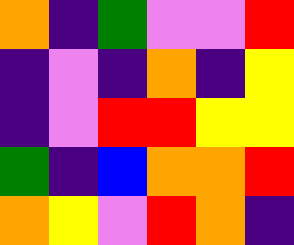[["orange", "indigo", "green", "violet", "violet", "red"], ["indigo", "violet", "indigo", "orange", "indigo", "yellow"], ["indigo", "violet", "red", "red", "yellow", "yellow"], ["green", "indigo", "blue", "orange", "orange", "red"], ["orange", "yellow", "violet", "red", "orange", "indigo"]]